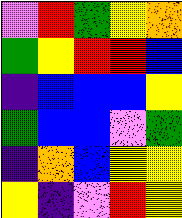[["violet", "red", "green", "yellow", "orange"], ["green", "yellow", "red", "red", "blue"], ["indigo", "blue", "blue", "blue", "yellow"], ["green", "blue", "blue", "violet", "green"], ["indigo", "orange", "blue", "yellow", "yellow"], ["yellow", "indigo", "violet", "red", "yellow"]]